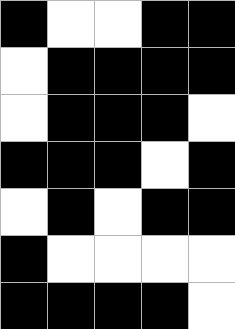[["black", "white", "white", "black", "black"], ["white", "black", "black", "black", "black"], ["white", "black", "black", "black", "white"], ["black", "black", "black", "white", "black"], ["white", "black", "white", "black", "black"], ["black", "white", "white", "white", "white"], ["black", "black", "black", "black", "white"]]